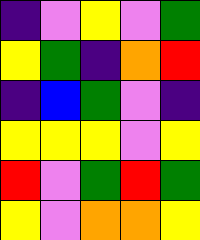[["indigo", "violet", "yellow", "violet", "green"], ["yellow", "green", "indigo", "orange", "red"], ["indigo", "blue", "green", "violet", "indigo"], ["yellow", "yellow", "yellow", "violet", "yellow"], ["red", "violet", "green", "red", "green"], ["yellow", "violet", "orange", "orange", "yellow"]]